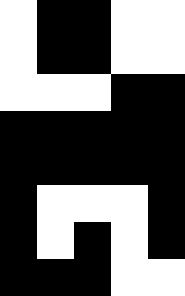[["white", "black", "black", "white", "white"], ["white", "black", "black", "white", "white"], ["white", "white", "white", "black", "black"], ["black", "black", "black", "black", "black"], ["black", "black", "black", "black", "black"], ["black", "white", "white", "white", "black"], ["black", "white", "black", "white", "black"], ["black", "black", "black", "white", "white"]]